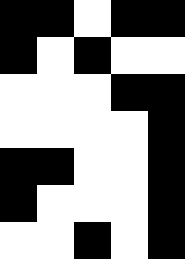[["black", "black", "white", "black", "black"], ["black", "white", "black", "white", "white"], ["white", "white", "white", "black", "black"], ["white", "white", "white", "white", "black"], ["black", "black", "white", "white", "black"], ["black", "white", "white", "white", "black"], ["white", "white", "black", "white", "black"]]